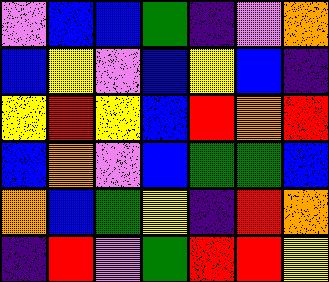[["violet", "blue", "blue", "green", "indigo", "violet", "orange"], ["blue", "yellow", "violet", "blue", "yellow", "blue", "indigo"], ["yellow", "red", "yellow", "blue", "red", "orange", "red"], ["blue", "orange", "violet", "blue", "green", "green", "blue"], ["orange", "blue", "green", "yellow", "indigo", "red", "orange"], ["indigo", "red", "violet", "green", "red", "red", "yellow"]]